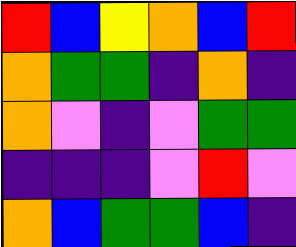[["red", "blue", "yellow", "orange", "blue", "red"], ["orange", "green", "green", "indigo", "orange", "indigo"], ["orange", "violet", "indigo", "violet", "green", "green"], ["indigo", "indigo", "indigo", "violet", "red", "violet"], ["orange", "blue", "green", "green", "blue", "indigo"]]